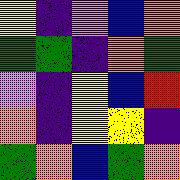[["yellow", "indigo", "violet", "blue", "orange"], ["green", "green", "indigo", "orange", "green"], ["violet", "indigo", "yellow", "blue", "red"], ["orange", "indigo", "yellow", "yellow", "indigo"], ["green", "orange", "blue", "green", "orange"]]